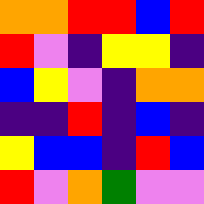[["orange", "orange", "red", "red", "blue", "red"], ["red", "violet", "indigo", "yellow", "yellow", "indigo"], ["blue", "yellow", "violet", "indigo", "orange", "orange"], ["indigo", "indigo", "red", "indigo", "blue", "indigo"], ["yellow", "blue", "blue", "indigo", "red", "blue"], ["red", "violet", "orange", "green", "violet", "violet"]]